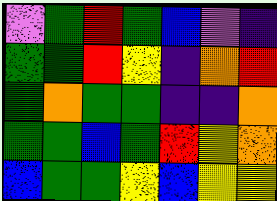[["violet", "green", "red", "green", "blue", "violet", "indigo"], ["green", "green", "red", "yellow", "indigo", "orange", "red"], ["green", "orange", "green", "green", "indigo", "indigo", "orange"], ["green", "green", "blue", "green", "red", "yellow", "orange"], ["blue", "green", "green", "yellow", "blue", "yellow", "yellow"]]